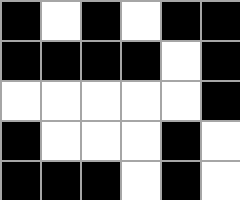[["black", "white", "black", "white", "black", "black"], ["black", "black", "black", "black", "white", "black"], ["white", "white", "white", "white", "white", "black"], ["black", "white", "white", "white", "black", "white"], ["black", "black", "black", "white", "black", "white"]]